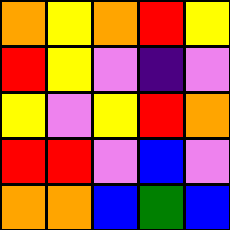[["orange", "yellow", "orange", "red", "yellow"], ["red", "yellow", "violet", "indigo", "violet"], ["yellow", "violet", "yellow", "red", "orange"], ["red", "red", "violet", "blue", "violet"], ["orange", "orange", "blue", "green", "blue"]]